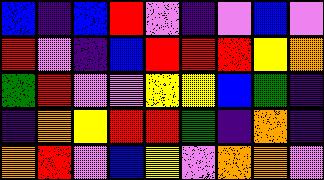[["blue", "indigo", "blue", "red", "violet", "indigo", "violet", "blue", "violet"], ["red", "violet", "indigo", "blue", "red", "red", "red", "yellow", "orange"], ["green", "red", "violet", "violet", "yellow", "yellow", "blue", "green", "indigo"], ["indigo", "orange", "yellow", "red", "red", "green", "indigo", "orange", "indigo"], ["orange", "red", "violet", "blue", "yellow", "violet", "orange", "orange", "violet"]]